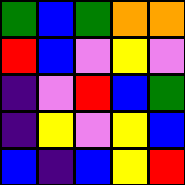[["green", "blue", "green", "orange", "orange"], ["red", "blue", "violet", "yellow", "violet"], ["indigo", "violet", "red", "blue", "green"], ["indigo", "yellow", "violet", "yellow", "blue"], ["blue", "indigo", "blue", "yellow", "red"]]